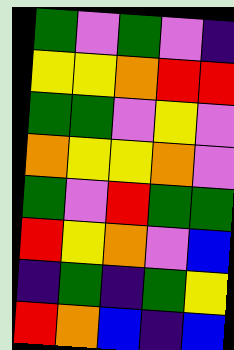[["green", "violet", "green", "violet", "indigo"], ["yellow", "yellow", "orange", "red", "red"], ["green", "green", "violet", "yellow", "violet"], ["orange", "yellow", "yellow", "orange", "violet"], ["green", "violet", "red", "green", "green"], ["red", "yellow", "orange", "violet", "blue"], ["indigo", "green", "indigo", "green", "yellow"], ["red", "orange", "blue", "indigo", "blue"]]